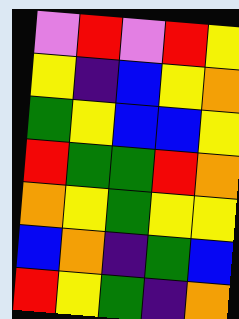[["violet", "red", "violet", "red", "yellow"], ["yellow", "indigo", "blue", "yellow", "orange"], ["green", "yellow", "blue", "blue", "yellow"], ["red", "green", "green", "red", "orange"], ["orange", "yellow", "green", "yellow", "yellow"], ["blue", "orange", "indigo", "green", "blue"], ["red", "yellow", "green", "indigo", "orange"]]